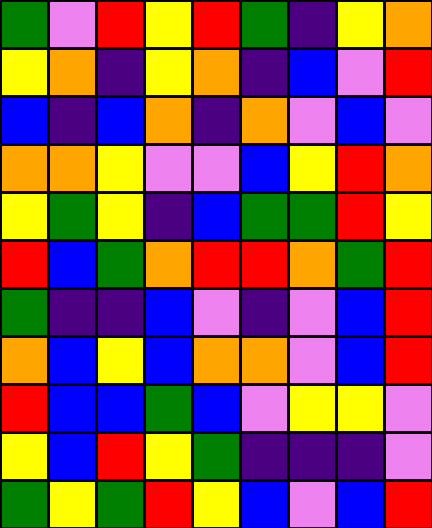[["green", "violet", "red", "yellow", "red", "green", "indigo", "yellow", "orange"], ["yellow", "orange", "indigo", "yellow", "orange", "indigo", "blue", "violet", "red"], ["blue", "indigo", "blue", "orange", "indigo", "orange", "violet", "blue", "violet"], ["orange", "orange", "yellow", "violet", "violet", "blue", "yellow", "red", "orange"], ["yellow", "green", "yellow", "indigo", "blue", "green", "green", "red", "yellow"], ["red", "blue", "green", "orange", "red", "red", "orange", "green", "red"], ["green", "indigo", "indigo", "blue", "violet", "indigo", "violet", "blue", "red"], ["orange", "blue", "yellow", "blue", "orange", "orange", "violet", "blue", "red"], ["red", "blue", "blue", "green", "blue", "violet", "yellow", "yellow", "violet"], ["yellow", "blue", "red", "yellow", "green", "indigo", "indigo", "indigo", "violet"], ["green", "yellow", "green", "red", "yellow", "blue", "violet", "blue", "red"]]